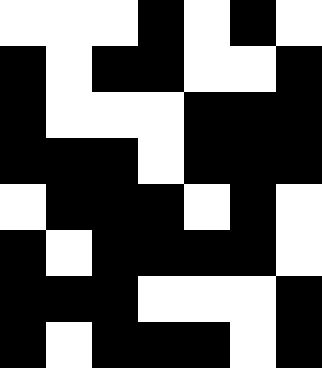[["white", "white", "white", "black", "white", "black", "white"], ["black", "white", "black", "black", "white", "white", "black"], ["black", "white", "white", "white", "black", "black", "black"], ["black", "black", "black", "white", "black", "black", "black"], ["white", "black", "black", "black", "white", "black", "white"], ["black", "white", "black", "black", "black", "black", "white"], ["black", "black", "black", "white", "white", "white", "black"], ["black", "white", "black", "black", "black", "white", "black"]]